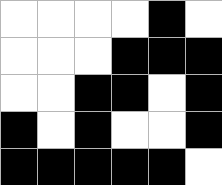[["white", "white", "white", "white", "black", "white"], ["white", "white", "white", "black", "black", "black"], ["white", "white", "black", "black", "white", "black"], ["black", "white", "black", "white", "white", "black"], ["black", "black", "black", "black", "black", "white"]]